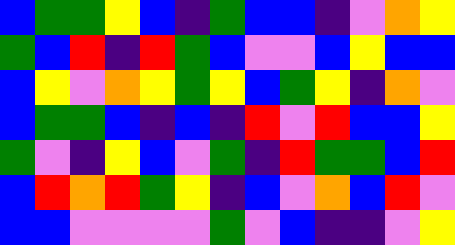[["blue", "green", "green", "yellow", "blue", "indigo", "green", "blue", "blue", "indigo", "violet", "orange", "yellow"], ["green", "blue", "red", "indigo", "red", "green", "blue", "violet", "violet", "blue", "yellow", "blue", "blue"], ["blue", "yellow", "violet", "orange", "yellow", "green", "yellow", "blue", "green", "yellow", "indigo", "orange", "violet"], ["blue", "green", "green", "blue", "indigo", "blue", "indigo", "red", "violet", "red", "blue", "blue", "yellow"], ["green", "violet", "indigo", "yellow", "blue", "violet", "green", "indigo", "red", "green", "green", "blue", "red"], ["blue", "red", "orange", "red", "green", "yellow", "indigo", "blue", "violet", "orange", "blue", "red", "violet"], ["blue", "blue", "violet", "violet", "violet", "violet", "green", "violet", "blue", "indigo", "indigo", "violet", "yellow"]]